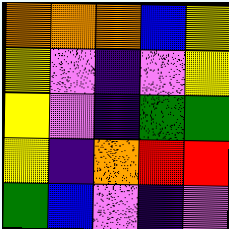[["orange", "orange", "orange", "blue", "yellow"], ["yellow", "violet", "indigo", "violet", "yellow"], ["yellow", "violet", "indigo", "green", "green"], ["yellow", "indigo", "orange", "red", "red"], ["green", "blue", "violet", "indigo", "violet"]]